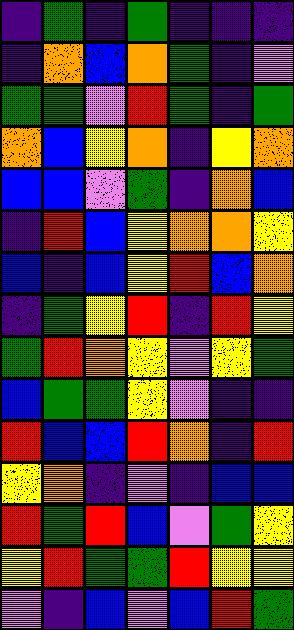[["indigo", "green", "indigo", "green", "indigo", "indigo", "indigo"], ["indigo", "orange", "blue", "orange", "green", "indigo", "violet"], ["green", "green", "violet", "red", "green", "indigo", "green"], ["orange", "blue", "yellow", "orange", "indigo", "yellow", "orange"], ["blue", "blue", "violet", "green", "indigo", "orange", "blue"], ["indigo", "red", "blue", "yellow", "orange", "orange", "yellow"], ["blue", "indigo", "blue", "yellow", "red", "blue", "orange"], ["indigo", "green", "yellow", "red", "indigo", "red", "yellow"], ["green", "red", "orange", "yellow", "violet", "yellow", "green"], ["blue", "green", "green", "yellow", "violet", "indigo", "indigo"], ["red", "blue", "blue", "red", "orange", "indigo", "red"], ["yellow", "orange", "indigo", "violet", "indigo", "blue", "blue"], ["red", "green", "red", "blue", "violet", "green", "yellow"], ["yellow", "red", "green", "green", "red", "yellow", "yellow"], ["violet", "indigo", "blue", "violet", "blue", "red", "green"]]